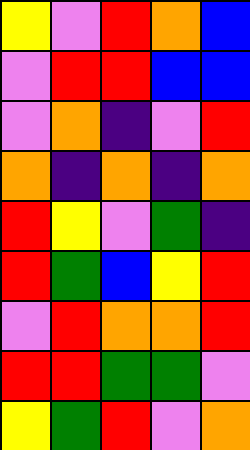[["yellow", "violet", "red", "orange", "blue"], ["violet", "red", "red", "blue", "blue"], ["violet", "orange", "indigo", "violet", "red"], ["orange", "indigo", "orange", "indigo", "orange"], ["red", "yellow", "violet", "green", "indigo"], ["red", "green", "blue", "yellow", "red"], ["violet", "red", "orange", "orange", "red"], ["red", "red", "green", "green", "violet"], ["yellow", "green", "red", "violet", "orange"]]